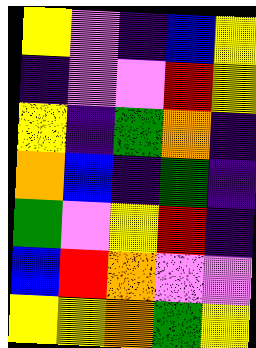[["yellow", "violet", "indigo", "blue", "yellow"], ["indigo", "violet", "violet", "red", "yellow"], ["yellow", "indigo", "green", "orange", "indigo"], ["orange", "blue", "indigo", "green", "indigo"], ["green", "violet", "yellow", "red", "indigo"], ["blue", "red", "orange", "violet", "violet"], ["yellow", "yellow", "orange", "green", "yellow"]]